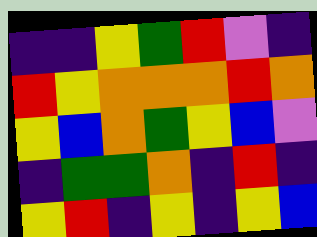[["indigo", "indigo", "yellow", "green", "red", "violet", "indigo"], ["red", "yellow", "orange", "orange", "orange", "red", "orange"], ["yellow", "blue", "orange", "green", "yellow", "blue", "violet"], ["indigo", "green", "green", "orange", "indigo", "red", "indigo"], ["yellow", "red", "indigo", "yellow", "indigo", "yellow", "blue"]]